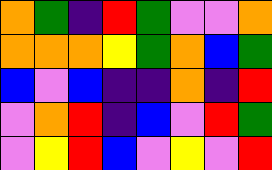[["orange", "green", "indigo", "red", "green", "violet", "violet", "orange"], ["orange", "orange", "orange", "yellow", "green", "orange", "blue", "green"], ["blue", "violet", "blue", "indigo", "indigo", "orange", "indigo", "red"], ["violet", "orange", "red", "indigo", "blue", "violet", "red", "green"], ["violet", "yellow", "red", "blue", "violet", "yellow", "violet", "red"]]